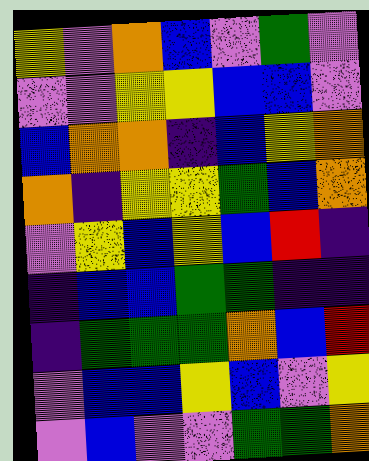[["yellow", "violet", "orange", "blue", "violet", "green", "violet"], ["violet", "violet", "yellow", "yellow", "blue", "blue", "violet"], ["blue", "orange", "orange", "indigo", "blue", "yellow", "orange"], ["orange", "indigo", "yellow", "yellow", "green", "blue", "orange"], ["violet", "yellow", "blue", "yellow", "blue", "red", "indigo"], ["indigo", "blue", "blue", "green", "green", "indigo", "indigo"], ["indigo", "green", "green", "green", "orange", "blue", "red"], ["violet", "blue", "blue", "yellow", "blue", "violet", "yellow"], ["violet", "blue", "violet", "violet", "green", "green", "orange"]]